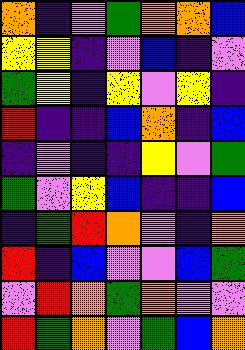[["orange", "indigo", "violet", "green", "orange", "orange", "blue"], ["yellow", "yellow", "indigo", "violet", "blue", "indigo", "violet"], ["green", "yellow", "indigo", "yellow", "violet", "yellow", "indigo"], ["red", "indigo", "indigo", "blue", "orange", "indigo", "blue"], ["indigo", "violet", "indigo", "indigo", "yellow", "violet", "green"], ["green", "violet", "yellow", "blue", "indigo", "indigo", "blue"], ["indigo", "green", "red", "orange", "violet", "indigo", "orange"], ["red", "indigo", "blue", "violet", "violet", "blue", "green"], ["violet", "red", "orange", "green", "orange", "violet", "violet"], ["red", "green", "orange", "violet", "green", "blue", "orange"]]